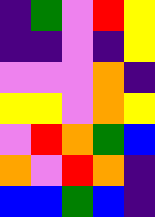[["indigo", "green", "violet", "red", "yellow"], ["indigo", "indigo", "violet", "indigo", "yellow"], ["violet", "violet", "violet", "orange", "indigo"], ["yellow", "yellow", "violet", "orange", "yellow"], ["violet", "red", "orange", "green", "blue"], ["orange", "violet", "red", "orange", "indigo"], ["blue", "blue", "green", "blue", "indigo"]]